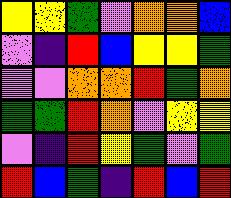[["yellow", "yellow", "green", "violet", "orange", "orange", "blue"], ["violet", "indigo", "red", "blue", "yellow", "yellow", "green"], ["violet", "violet", "orange", "orange", "red", "green", "orange"], ["green", "green", "red", "orange", "violet", "yellow", "yellow"], ["violet", "indigo", "red", "yellow", "green", "violet", "green"], ["red", "blue", "green", "indigo", "red", "blue", "red"]]